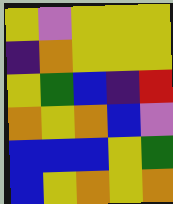[["yellow", "violet", "yellow", "yellow", "yellow"], ["indigo", "orange", "yellow", "yellow", "yellow"], ["yellow", "green", "blue", "indigo", "red"], ["orange", "yellow", "orange", "blue", "violet"], ["blue", "blue", "blue", "yellow", "green"], ["blue", "yellow", "orange", "yellow", "orange"]]